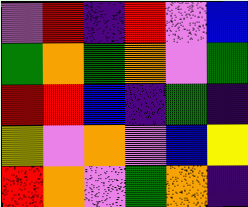[["violet", "red", "indigo", "red", "violet", "blue"], ["green", "orange", "green", "orange", "violet", "green"], ["red", "red", "blue", "indigo", "green", "indigo"], ["yellow", "violet", "orange", "violet", "blue", "yellow"], ["red", "orange", "violet", "green", "orange", "indigo"]]